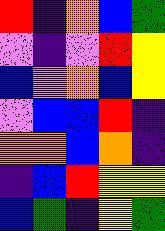[["red", "indigo", "orange", "blue", "green"], ["violet", "indigo", "violet", "red", "yellow"], ["blue", "violet", "orange", "blue", "yellow"], ["violet", "blue", "blue", "red", "indigo"], ["orange", "orange", "blue", "orange", "indigo"], ["indigo", "blue", "red", "yellow", "yellow"], ["blue", "green", "indigo", "yellow", "green"]]